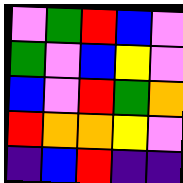[["violet", "green", "red", "blue", "violet"], ["green", "violet", "blue", "yellow", "violet"], ["blue", "violet", "red", "green", "orange"], ["red", "orange", "orange", "yellow", "violet"], ["indigo", "blue", "red", "indigo", "indigo"]]